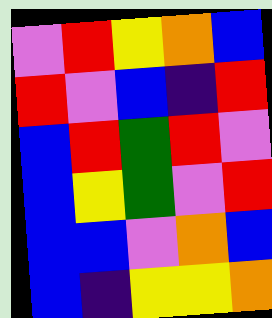[["violet", "red", "yellow", "orange", "blue"], ["red", "violet", "blue", "indigo", "red"], ["blue", "red", "green", "red", "violet"], ["blue", "yellow", "green", "violet", "red"], ["blue", "blue", "violet", "orange", "blue"], ["blue", "indigo", "yellow", "yellow", "orange"]]